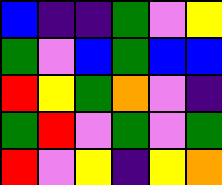[["blue", "indigo", "indigo", "green", "violet", "yellow"], ["green", "violet", "blue", "green", "blue", "blue"], ["red", "yellow", "green", "orange", "violet", "indigo"], ["green", "red", "violet", "green", "violet", "green"], ["red", "violet", "yellow", "indigo", "yellow", "orange"]]